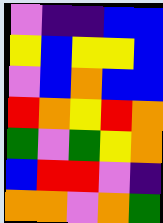[["violet", "indigo", "indigo", "blue", "blue"], ["yellow", "blue", "yellow", "yellow", "blue"], ["violet", "blue", "orange", "blue", "blue"], ["red", "orange", "yellow", "red", "orange"], ["green", "violet", "green", "yellow", "orange"], ["blue", "red", "red", "violet", "indigo"], ["orange", "orange", "violet", "orange", "green"]]